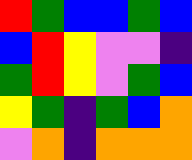[["red", "green", "blue", "blue", "green", "blue"], ["blue", "red", "yellow", "violet", "violet", "indigo"], ["green", "red", "yellow", "violet", "green", "blue"], ["yellow", "green", "indigo", "green", "blue", "orange"], ["violet", "orange", "indigo", "orange", "orange", "orange"]]